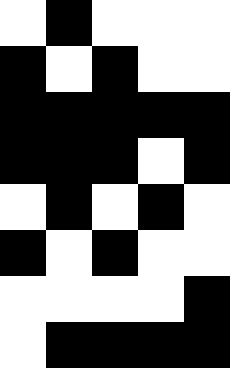[["white", "black", "white", "white", "white"], ["black", "white", "black", "white", "white"], ["black", "black", "black", "black", "black"], ["black", "black", "black", "white", "black"], ["white", "black", "white", "black", "white"], ["black", "white", "black", "white", "white"], ["white", "white", "white", "white", "black"], ["white", "black", "black", "black", "black"]]